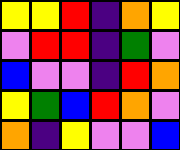[["yellow", "yellow", "red", "indigo", "orange", "yellow"], ["violet", "red", "red", "indigo", "green", "violet"], ["blue", "violet", "violet", "indigo", "red", "orange"], ["yellow", "green", "blue", "red", "orange", "violet"], ["orange", "indigo", "yellow", "violet", "violet", "blue"]]